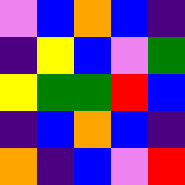[["violet", "blue", "orange", "blue", "indigo"], ["indigo", "yellow", "blue", "violet", "green"], ["yellow", "green", "green", "red", "blue"], ["indigo", "blue", "orange", "blue", "indigo"], ["orange", "indigo", "blue", "violet", "red"]]